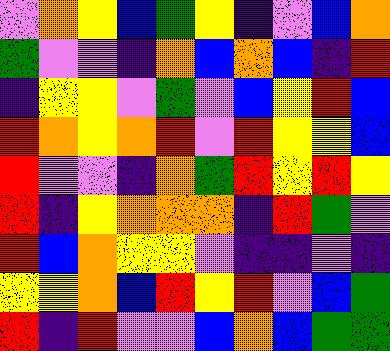[["violet", "orange", "yellow", "blue", "green", "yellow", "indigo", "violet", "blue", "orange"], ["green", "violet", "violet", "indigo", "orange", "blue", "orange", "blue", "indigo", "red"], ["indigo", "yellow", "yellow", "violet", "green", "violet", "blue", "yellow", "red", "blue"], ["red", "orange", "yellow", "orange", "red", "violet", "red", "yellow", "yellow", "blue"], ["red", "violet", "violet", "indigo", "orange", "green", "red", "yellow", "red", "yellow"], ["red", "indigo", "yellow", "orange", "orange", "orange", "indigo", "red", "green", "violet"], ["red", "blue", "orange", "yellow", "yellow", "violet", "indigo", "indigo", "violet", "indigo"], ["yellow", "yellow", "orange", "blue", "red", "yellow", "red", "violet", "blue", "green"], ["red", "indigo", "red", "violet", "violet", "blue", "orange", "blue", "green", "green"]]